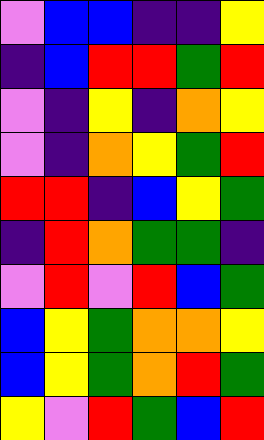[["violet", "blue", "blue", "indigo", "indigo", "yellow"], ["indigo", "blue", "red", "red", "green", "red"], ["violet", "indigo", "yellow", "indigo", "orange", "yellow"], ["violet", "indigo", "orange", "yellow", "green", "red"], ["red", "red", "indigo", "blue", "yellow", "green"], ["indigo", "red", "orange", "green", "green", "indigo"], ["violet", "red", "violet", "red", "blue", "green"], ["blue", "yellow", "green", "orange", "orange", "yellow"], ["blue", "yellow", "green", "orange", "red", "green"], ["yellow", "violet", "red", "green", "blue", "red"]]